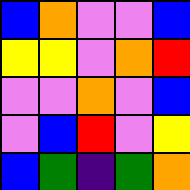[["blue", "orange", "violet", "violet", "blue"], ["yellow", "yellow", "violet", "orange", "red"], ["violet", "violet", "orange", "violet", "blue"], ["violet", "blue", "red", "violet", "yellow"], ["blue", "green", "indigo", "green", "orange"]]